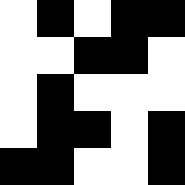[["white", "black", "white", "black", "black"], ["white", "white", "black", "black", "white"], ["white", "black", "white", "white", "white"], ["white", "black", "black", "white", "black"], ["black", "black", "white", "white", "black"]]